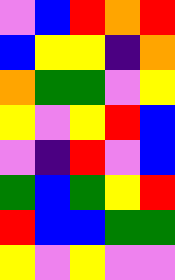[["violet", "blue", "red", "orange", "red"], ["blue", "yellow", "yellow", "indigo", "orange"], ["orange", "green", "green", "violet", "yellow"], ["yellow", "violet", "yellow", "red", "blue"], ["violet", "indigo", "red", "violet", "blue"], ["green", "blue", "green", "yellow", "red"], ["red", "blue", "blue", "green", "green"], ["yellow", "violet", "yellow", "violet", "violet"]]